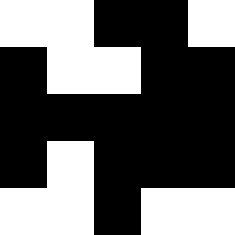[["white", "white", "black", "black", "white"], ["black", "white", "white", "black", "black"], ["black", "black", "black", "black", "black"], ["black", "white", "black", "black", "black"], ["white", "white", "black", "white", "white"]]